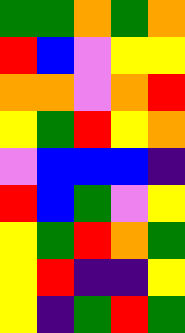[["green", "green", "orange", "green", "orange"], ["red", "blue", "violet", "yellow", "yellow"], ["orange", "orange", "violet", "orange", "red"], ["yellow", "green", "red", "yellow", "orange"], ["violet", "blue", "blue", "blue", "indigo"], ["red", "blue", "green", "violet", "yellow"], ["yellow", "green", "red", "orange", "green"], ["yellow", "red", "indigo", "indigo", "yellow"], ["yellow", "indigo", "green", "red", "green"]]